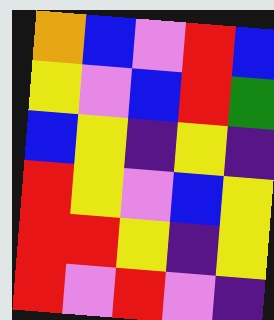[["orange", "blue", "violet", "red", "blue"], ["yellow", "violet", "blue", "red", "green"], ["blue", "yellow", "indigo", "yellow", "indigo"], ["red", "yellow", "violet", "blue", "yellow"], ["red", "red", "yellow", "indigo", "yellow"], ["red", "violet", "red", "violet", "indigo"]]